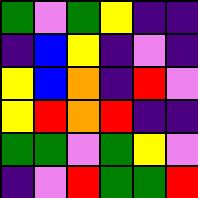[["green", "violet", "green", "yellow", "indigo", "indigo"], ["indigo", "blue", "yellow", "indigo", "violet", "indigo"], ["yellow", "blue", "orange", "indigo", "red", "violet"], ["yellow", "red", "orange", "red", "indigo", "indigo"], ["green", "green", "violet", "green", "yellow", "violet"], ["indigo", "violet", "red", "green", "green", "red"]]